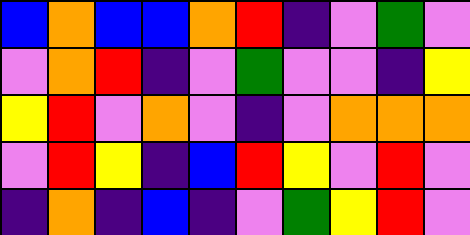[["blue", "orange", "blue", "blue", "orange", "red", "indigo", "violet", "green", "violet"], ["violet", "orange", "red", "indigo", "violet", "green", "violet", "violet", "indigo", "yellow"], ["yellow", "red", "violet", "orange", "violet", "indigo", "violet", "orange", "orange", "orange"], ["violet", "red", "yellow", "indigo", "blue", "red", "yellow", "violet", "red", "violet"], ["indigo", "orange", "indigo", "blue", "indigo", "violet", "green", "yellow", "red", "violet"]]